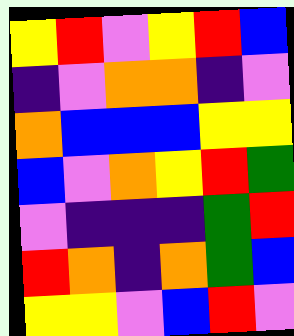[["yellow", "red", "violet", "yellow", "red", "blue"], ["indigo", "violet", "orange", "orange", "indigo", "violet"], ["orange", "blue", "blue", "blue", "yellow", "yellow"], ["blue", "violet", "orange", "yellow", "red", "green"], ["violet", "indigo", "indigo", "indigo", "green", "red"], ["red", "orange", "indigo", "orange", "green", "blue"], ["yellow", "yellow", "violet", "blue", "red", "violet"]]